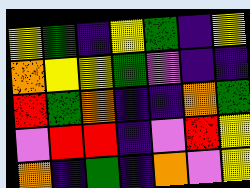[["yellow", "green", "indigo", "yellow", "green", "indigo", "yellow"], ["orange", "yellow", "yellow", "green", "violet", "indigo", "indigo"], ["red", "green", "orange", "indigo", "indigo", "orange", "green"], ["violet", "red", "red", "indigo", "violet", "red", "yellow"], ["orange", "indigo", "green", "indigo", "orange", "violet", "yellow"]]